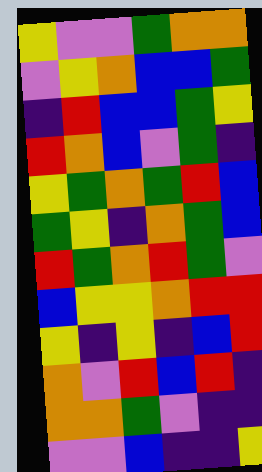[["yellow", "violet", "violet", "green", "orange", "orange"], ["violet", "yellow", "orange", "blue", "blue", "green"], ["indigo", "red", "blue", "blue", "green", "yellow"], ["red", "orange", "blue", "violet", "green", "indigo"], ["yellow", "green", "orange", "green", "red", "blue"], ["green", "yellow", "indigo", "orange", "green", "blue"], ["red", "green", "orange", "red", "green", "violet"], ["blue", "yellow", "yellow", "orange", "red", "red"], ["yellow", "indigo", "yellow", "indigo", "blue", "red"], ["orange", "violet", "red", "blue", "red", "indigo"], ["orange", "orange", "green", "violet", "indigo", "indigo"], ["violet", "violet", "blue", "indigo", "indigo", "yellow"]]